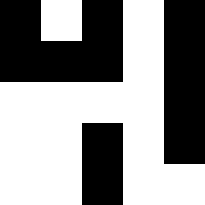[["black", "white", "black", "white", "black"], ["black", "black", "black", "white", "black"], ["white", "white", "white", "white", "black"], ["white", "white", "black", "white", "black"], ["white", "white", "black", "white", "white"]]